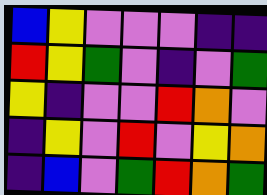[["blue", "yellow", "violet", "violet", "violet", "indigo", "indigo"], ["red", "yellow", "green", "violet", "indigo", "violet", "green"], ["yellow", "indigo", "violet", "violet", "red", "orange", "violet"], ["indigo", "yellow", "violet", "red", "violet", "yellow", "orange"], ["indigo", "blue", "violet", "green", "red", "orange", "green"]]